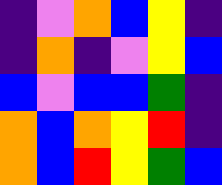[["indigo", "violet", "orange", "blue", "yellow", "indigo"], ["indigo", "orange", "indigo", "violet", "yellow", "blue"], ["blue", "violet", "blue", "blue", "green", "indigo"], ["orange", "blue", "orange", "yellow", "red", "indigo"], ["orange", "blue", "red", "yellow", "green", "blue"]]